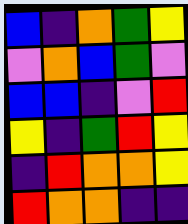[["blue", "indigo", "orange", "green", "yellow"], ["violet", "orange", "blue", "green", "violet"], ["blue", "blue", "indigo", "violet", "red"], ["yellow", "indigo", "green", "red", "yellow"], ["indigo", "red", "orange", "orange", "yellow"], ["red", "orange", "orange", "indigo", "indigo"]]